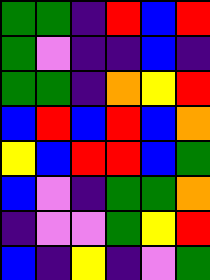[["green", "green", "indigo", "red", "blue", "red"], ["green", "violet", "indigo", "indigo", "blue", "indigo"], ["green", "green", "indigo", "orange", "yellow", "red"], ["blue", "red", "blue", "red", "blue", "orange"], ["yellow", "blue", "red", "red", "blue", "green"], ["blue", "violet", "indigo", "green", "green", "orange"], ["indigo", "violet", "violet", "green", "yellow", "red"], ["blue", "indigo", "yellow", "indigo", "violet", "green"]]